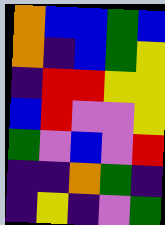[["orange", "blue", "blue", "green", "blue"], ["orange", "indigo", "blue", "green", "yellow"], ["indigo", "red", "red", "yellow", "yellow"], ["blue", "red", "violet", "violet", "yellow"], ["green", "violet", "blue", "violet", "red"], ["indigo", "indigo", "orange", "green", "indigo"], ["indigo", "yellow", "indigo", "violet", "green"]]